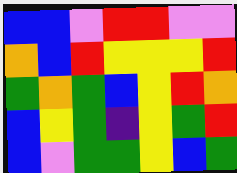[["blue", "blue", "violet", "red", "red", "violet", "violet"], ["orange", "blue", "red", "yellow", "yellow", "yellow", "red"], ["green", "orange", "green", "blue", "yellow", "red", "orange"], ["blue", "yellow", "green", "indigo", "yellow", "green", "red"], ["blue", "violet", "green", "green", "yellow", "blue", "green"]]